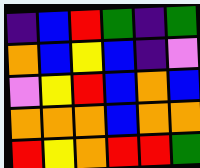[["indigo", "blue", "red", "green", "indigo", "green"], ["orange", "blue", "yellow", "blue", "indigo", "violet"], ["violet", "yellow", "red", "blue", "orange", "blue"], ["orange", "orange", "orange", "blue", "orange", "orange"], ["red", "yellow", "orange", "red", "red", "green"]]